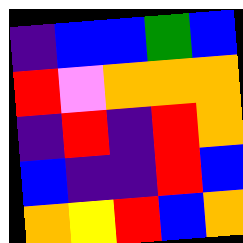[["indigo", "blue", "blue", "green", "blue"], ["red", "violet", "orange", "orange", "orange"], ["indigo", "red", "indigo", "red", "orange"], ["blue", "indigo", "indigo", "red", "blue"], ["orange", "yellow", "red", "blue", "orange"]]